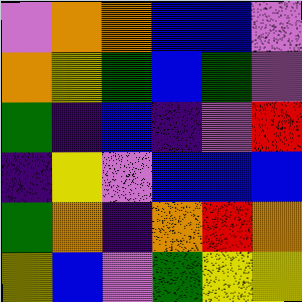[["violet", "orange", "orange", "blue", "blue", "violet"], ["orange", "yellow", "green", "blue", "green", "violet"], ["green", "indigo", "blue", "indigo", "violet", "red"], ["indigo", "yellow", "violet", "blue", "blue", "blue"], ["green", "orange", "indigo", "orange", "red", "orange"], ["yellow", "blue", "violet", "green", "yellow", "yellow"]]